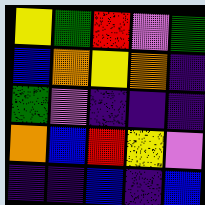[["yellow", "green", "red", "violet", "green"], ["blue", "orange", "yellow", "orange", "indigo"], ["green", "violet", "indigo", "indigo", "indigo"], ["orange", "blue", "red", "yellow", "violet"], ["indigo", "indigo", "blue", "indigo", "blue"]]